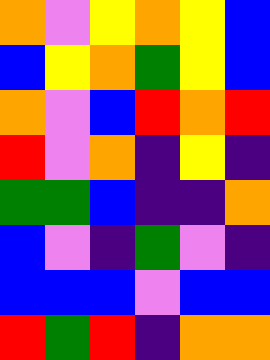[["orange", "violet", "yellow", "orange", "yellow", "blue"], ["blue", "yellow", "orange", "green", "yellow", "blue"], ["orange", "violet", "blue", "red", "orange", "red"], ["red", "violet", "orange", "indigo", "yellow", "indigo"], ["green", "green", "blue", "indigo", "indigo", "orange"], ["blue", "violet", "indigo", "green", "violet", "indigo"], ["blue", "blue", "blue", "violet", "blue", "blue"], ["red", "green", "red", "indigo", "orange", "orange"]]